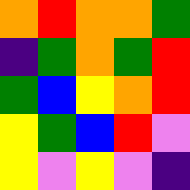[["orange", "red", "orange", "orange", "green"], ["indigo", "green", "orange", "green", "red"], ["green", "blue", "yellow", "orange", "red"], ["yellow", "green", "blue", "red", "violet"], ["yellow", "violet", "yellow", "violet", "indigo"]]